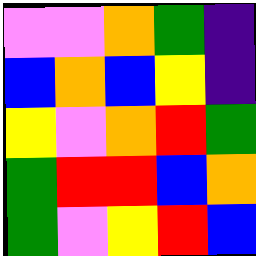[["violet", "violet", "orange", "green", "indigo"], ["blue", "orange", "blue", "yellow", "indigo"], ["yellow", "violet", "orange", "red", "green"], ["green", "red", "red", "blue", "orange"], ["green", "violet", "yellow", "red", "blue"]]